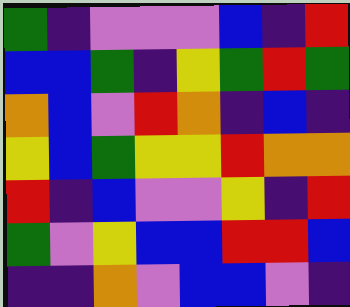[["green", "indigo", "violet", "violet", "violet", "blue", "indigo", "red"], ["blue", "blue", "green", "indigo", "yellow", "green", "red", "green"], ["orange", "blue", "violet", "red", "orange", "indigo", "blue", "indigo"], ["yellow", "blue", "green", "yellow", "yellow", "red", "orange", "orange"], ["red", "indigo", "blue", "violet", "violet", "yellow", "indigo", "red"], ["green", "violet", "yellow", "blue", "blue", "red", "red", "blue"], ["indigo", "indigo", "orange", "violet", "blue", "blue", "violet", "indigo"]]